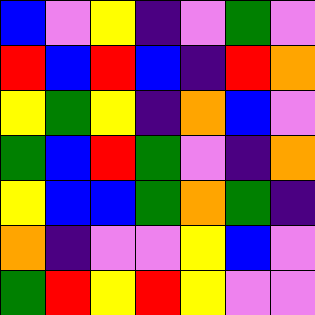[["blue", "violet", "yellow", "indigo", "violet", "green", "violet"], ["red", "blue", "red", "blue", "indigo", "red", "orange"], ["yellow", "green", "yellow", "indigo", "orange", "blue", "violet"], ["green", "blue", "red", "green", "violet", "indigo", "orange"], ["yellow", "blue", "blue", "green", "orange", "green", "indigo"], ["orange", "indigo", "violet", "violet", "yellow", "blue", "violet"], ["green", "red", "yellow", "red", "yellow", "violet", "violet"]]